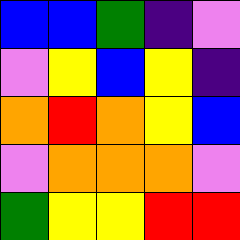[["blue", "blue", "green", "indigo", "violet"], ["violet", "yellow", "blue", "yellow", "indigo"], ["orange", "red", "orange", "yellow", "blue"], ["violet", "orange", "orange", "orange", "violet"], ["green", "yellow", "yellow", "red", "red"]]